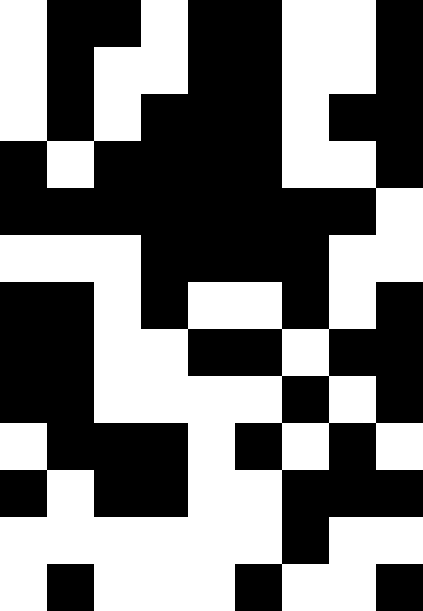[["white", "black", "black", "white", "black", "black", "white", "white", "black"], ["white", "black", "white", "white", "black", "black", "white", "white", "black"], ["white", "black", "white", "black", "black", "black", "white", "black", "black"], ["black", "white", "black", "black", "black", "black", "white", "white", "black"], ["black", "black", "black", "black", "black", "black", "black", "black", "white"], ["white", "white", "white", "black", "black", "black", "black", "white", "white"], ["black", "black", "white", "black", "white", "white", "black", "white", "black"], ["black", "black", "white", "white", "black", "black", "white", "black", "black"], ["black", "black", "white", "white", "white", "white", "black", "white", "black"], ["white", "black", "black", "black", "white", "black", "white", "black", "white"], ["black", "white", "black", "black", "white", "white", "black", "black", "black"], ["white", "white", "white", "white", "white", "white", "black", "white", "white"], ["white", "black", "white", "white", "white", "black", "white", "white", "black"]]